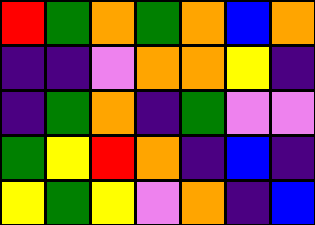[["red", "green", "orange", "green", "orange", "blue", "orange"], ["indigo", "indigo", "violet", "orange", "orange", "yellow", "indigo"], ["indigo", "green", "orange", "indigo", "green", "violet", "violet"], ["green", "yellow", "red", "orange", "indigo", "blue", "indigo"], ["yellow", "green", "yellow", "violet", "orange", "indigo", "blue"]]